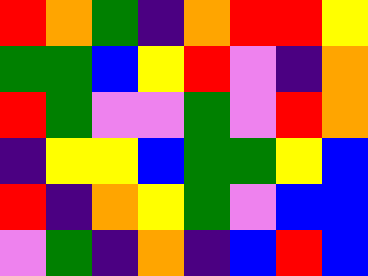[["red", "orange", "green", "indigo", "orange", "red", "red", "yellow"], ["green", "green", "blue", "yellow", "red", "violet", "indigo", "orange"], ["red", "green", "violet", "violet", "green", "violet", "red", "orange"], ["indigo", "yellow", "yellow", "blue", "green", "green", "yellow", "blue"], ["red", "indigo", "orange", "yellow", "green", "violet", "blue", "blue"], ["violet", "green", "indigo", "orange", "indigo", "blue", "red", "blue"]]